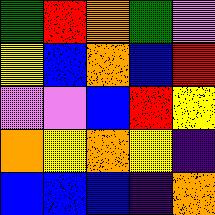[["green", "red", "orange", "green", "violet"], ["yellow", "blue", "orange", "blue", "red"], ["violet", "violet", "blue", "red", "yellow"], ["orange", "yellow", "orange", "yellow", "indigo"], ["blue", "blue", "blue", "indigo", "orange"]]